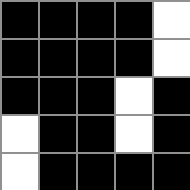[["black", "black", "black", "black", "white"], ["black", "black", "black", "black", "white"], ["black", "black", "black", "white", "black"], ["white", "black", "black", "white", "black"], ["white", "black", "black", "black", "black"]]